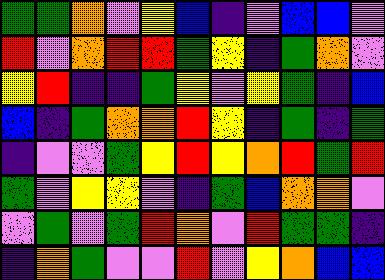[["green", "green", "orange", "violet", "yellow", "blue", "indigo", "violet", "blue", "blue", "violet"], ["red", "violet", "orange", "red", "red", "green", "yellow", "indigo", "green", "orange", "violet"], ["yellow", "red", "indigo", "indigo", "green", "yellow", "violet", "yellow", "green", "indigo", "blue"], ["blue", "indigo", "green", "orange", "orange", "red", "yellow", "indigo", "green", "indigo", "green"], ["indigo", "violet", "violet", "green", "yellow", "red", "yellow", "orange", "red", "green", "red"], ["green", "violet", "yellow", "yellow", "violet", "indigo", "green", "blue", "orange", "orange", "violet"], ["violet", "green", "violet", "green", "red", "orange", "violet", "red", "green", "green", "indigo"], ["indigo", "orange", "green", "violet", "violet", "red", "violet", "yellow", "orange", "blue", "blue"]]